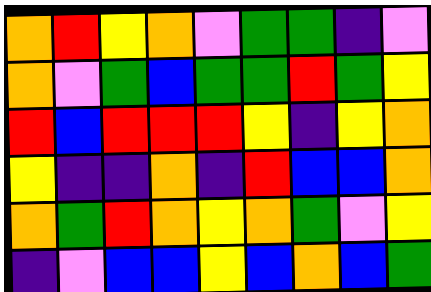[["orange", "red", "yellow", "orange", "violet", "green", "green", "indigo", "violet"], ["orange", "violet", "green", "blue", "green", "green", "red", "green", "yellow"], ["red", "blue", "red", "red", "red", "yellow", "indigo", "yellow", "orange"], ["yellow", "indigo", "indigo", "orange", "indigo", "red", "blue", "blue", "orange"], ["orange", "green", "red", "orange", "yellow", "orange", "green", "violet", "yellow"], ["indigo", "violet", "blue", "blue", "yellow", "blue", "orange", "blue", "green"]]